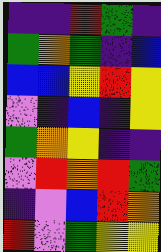[["indigo", "indigo", "red", "green", "indigo"], ["green", "orange", "green", "indigo", "blue"], ["blue", "blue", "yellow", "red", "yellow"], ["violet", "indigo", "blue", "indigo", "yellow"], ["green", "orange", "yellow", "indigo", "indigo"], ["violet", "red", "orange", "red", "green"], ["indigo", "violet", "blue", "red", "orange"], ["red", "violet", "green", "yellow", "yellow"]]